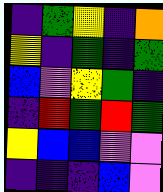[["indigo", "green", "yellow", "indigo", "orange"], ["yellow", "indigo", "green", "indigo", "green"], ["blue", "violet", "yellow", "green", "indigo"], ["indigo", "red", "green", "red", "green"], ["yellow", "blue", "blue", "violet", "violet"], ["indigo", "indigo", "indigo", "blue", "violet"]]